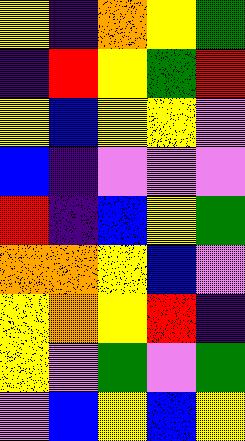[["yellow", "indigo", "orange", "yellow", "green"], ["indigo", "red", "yellow", "green", "red"], ["yellow", "blue", "yellow", "yellow", "violet"], ["blue", "indigo", "violet", "violet", "violet"], ["red", "indigo", "blue", "yellow", "green"], ["orange", "orange", "yellow", "blue", "violet"], ["yellow", "orange", "yellow", "red", "indigo"], ["yellow", "violet", "green", "violet", "green"], ["violet", "blue", "yellow", "blue", "yellow"]]